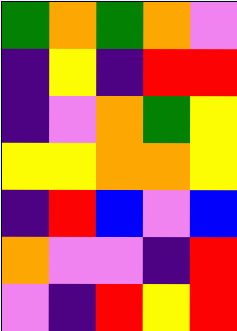[["green", "orange", "green", "orange", "violet"], ["indigo", "yellow", "indigo", "red", "red"], ["indigo", "violet", "orange", "green", "yellow"], ["yellow", "yellow", "orange", "orange", "yellow"], ["indigo", "red", "blue", "violet", "blue"], ["orange", "violet", "violet", "indigo", "red"], ["violet", "indigo", "red", "yellow", "red"]]